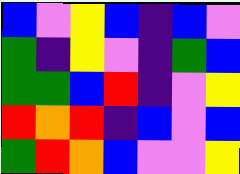[["blue", "violet", "yellow", "blue", "indigo", "blue", "violet"], ["green", "indigo", "yellow", "violet", "indigo", "green", "blue"], ["green", "green", "blue", "red", "indigo", "violet", "yellow"], ["red", "orange", "red", "indigo", "blue", "violet", "blue"], ["green", "red", "orange", "blue", "violet", "violet", "yellow"]]